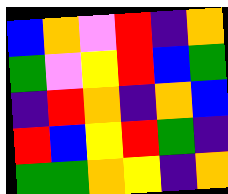[["blue", "orange", "violet", "red", "indigo", "orange"], ["green", "violet", "yellow", "red", "blue", "green"], ["indigo", "red", "orange", "indigo", "orange", "blue"], ["red", "blue", "yellow", "red", "green", "indigo"], ["green", "green", "orange", "yellow", "indigo", "orange"]]